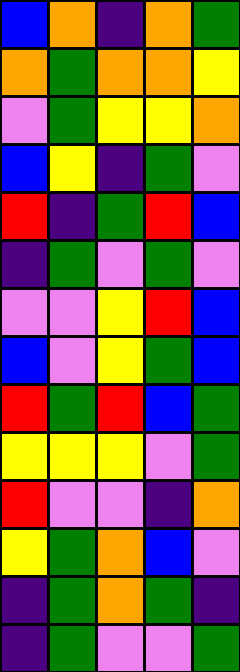[["blue", "orange", "indigo", "orange", "green"], ["orange", "green", "orange", "orange", "yellow"], ["violet", "green", "yellow", "yellow", "orange"], ["blue", "yellow", "indigo", "green", "violet"], ["red", "indigo", "green", "red", "blue"], ["indigo", "green", "violet", "green", "violet"], ["violet", "violet", "yellow", "red", "blue"], ["blue", "violet", "yellow", "green", "blue"], ["red", "green", "red", "blue", "green"], ["yellow", "yellow", "yellow", "violet", "green"], ["red", "violet", "violet", "indigo", "orange"], ["yellow", "green", "orange", "blue", "violet"], ["indigo", "green", "orange", "green", "indigo"], ["indigo", "green", "violet", "violet", "green"]]